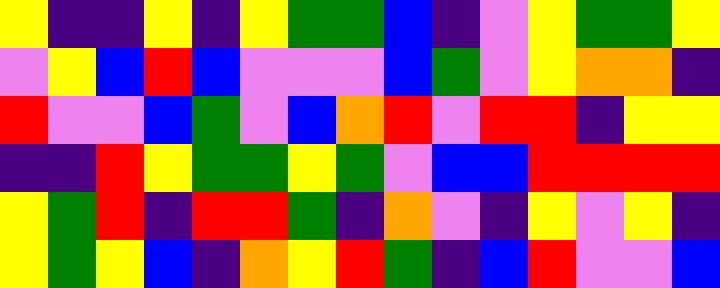[["yellow", "indigo", "indigo", "yellow", "indigo", "yellow", "green", "green", "blue", "indigo", "violet", "yellow", "green", "green", "yellow"], ["violet", "yellow", "blue", "red", "blue", "violet", "violet", "violet", "blue", "green", "violet", "yellow", "orange", "orange", "indigo"], ["red", "violet", "violet", "blue", "green", "violet", "blue", "orange", "red", "violet", "red", "red", "indigo", "yellow", "yellow"], ["indigo", "indigo", "red", "yellow", "green", "green", "yellow", "green", "violet", "blue", "blue", "red", "red", "red", "red"], ["yellow", "green", "red", "indigo", "red", "red", "green", "indigo", "orange", "violet", "indigo", "yellow", "violet", "yellow", "indigo"], ["yellow", "green", "yellow", "blue", "indigo", "orange", "yellow", "red", "green", "indigo", "blue", "red", "violet", "violet", "blue"]]